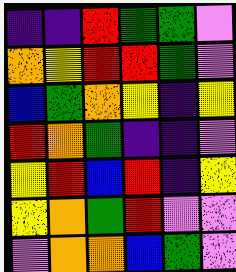[["indigo", "indigo", "red", "green", "green", "violet"], ["orange", "yellow", "red", "red", "green", "violet"], ["blue", "green", "orange", "yellow", "indigo", "yellow"], ["red", "orange", "green", "indigo", "indigo", "violet"], ["yellow", "red", "blue", "red", "indigo", "yellow"], ["yellow", "orange", "green", "red", "violet", "violet"], ["violet", "orange", "orange", "blue", "green", "violet"]]